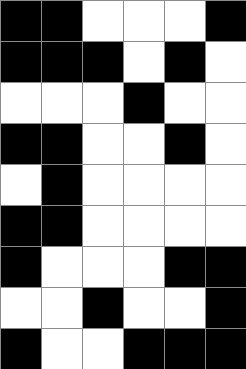[["black", "black", "white", "white", "white", "black"], ["black", "black", "black", "white", "black", "white"], ["white", "white", "white", "black", "white", "white"], ["black", "black", "white", "white", "black", "white"], ["white", "black", "white", "white", "white", "white"], ["black", "black", "white", "white", "white", "white"], ["black", "white", "white", "white", "black", "black"], ["white", "white", "black", "white", "white", "black"], ["black", "white", "white", "black", "black", "black"]]